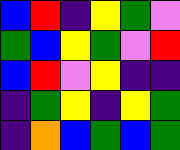[["blue", "red", "indigo", "yellow", "green", "violet"], ["green", "blue", "yellow", "green", "violet", "red"], ["blue", "red", "violet", "yellow", "indigo", "indigo"], ["indigo", "green", "yellow", "indigo", "yellow", "green"], ["indigo", "orange", "blue", "green", "blue", "green"]]